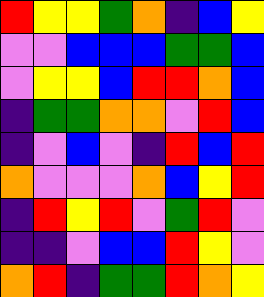[["red", "yellow", "yellow", "green", "orange", "indigo", "blue", "yellow"], ["violet", "violet", "blue", "blue", "blue", "green", "green", "blue"], ["violet", "yellow", "yellow", "blue", "red", "red", "orange", "blue"], ["indigo", "green", "green", "orange", "orange", "violet", "red", "blue"], ["indigo", "violet", "blue", "violet", "indigo", "red", "blue", "red"], ["orange", "violet", "violet", "violet", "orange", "blue", "yellow", "red"], ["indigo", "red", "yellow", "red", "violet", "green", "red", "violet"], ["indigo", "indigo", "violet", "blue", "blue", "red", "yellow", "violet"], ["orange", "red", "indigo", "green", "green", "red", "orange", "yellow"]]